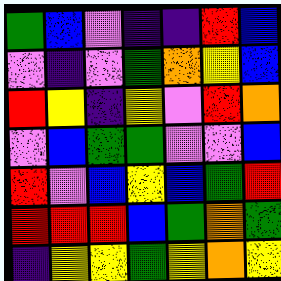[["green", "blue", "violet", "indigo", "indigo", "red", "blue"], ["violet", "indigo", "violet", "green", "orange", "yellow", "blue"], ["red", "yellow", "indigo", "yellow", "violet", "red", "orange"], ["violet", "blue", "green", "green", "violet", "violet", "blue"], ["red", "violet", "blue", "yellow", "blue", "green", "red"], ["red", "red", "red", "blue", "green", "orange", "green"], ["indigo", "yellow", "yellow", "green", "yellow", "orange", "yellow"]]